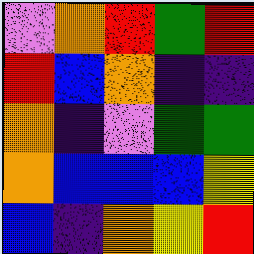[["violet", "orange", "red", "green", "red"], ["red", "blue", "orange", "indigo", "indigo"], ["orange", "indigo", "violet", "green", "green"], ["orange", "blue", "blue", "blue", "yellow"], ["blue", "indigo", "orange", "yellow", "red"]]